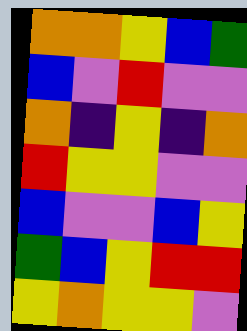[["orange", "orange", "yellow", "blue", "green"], ["blue", "violet", "red", "violet", "violet"], ["orange", "indigo", "yellow", "indigo", "orange"], ["red", "yellow", "yellow", "violet", "violet"], ["blue", "violet", "violet", "blue", "yellow"], ["green", "blue", "yellow", "red", "red"], ["yellow", "orange", "yellow", "yellow", "violet"]]